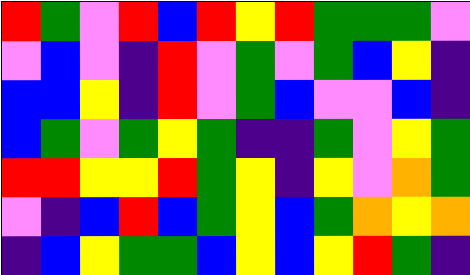[["red", "green", "violet", "red", "blue", "red", "yellow", "red", "green", "green", "green", "violet"], ["violet", "blue", "violet", "indigo", "red", "violet", "green", "violet", "green", "blue", "yellow", "indigo"], ["blue", "blue", "yellow", "indigo", "red", "violet", "green", "blue", "violet", "violet", "blue", "indigo"], ["blue", "green", "violet", "green", "yellow", "green", "indigo", "indigo", "green", "violet", "yellow", "green"], ["red", "red", "yellow", "yellow", "red", "green", "yellow", "indigo", "yellow", "violet", "orange", "green"], ["violet", "indigo", "blue", "red", "blue", "green", "yellow", "blue", "green", "orange", "yellow", "orange"], ["indigo", "blue", "yellow", "green", "green", "blue", "yellow", "blue", "yellow", "red", "green", "indigo"]]